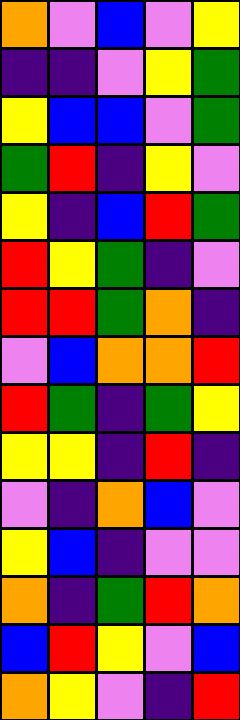[["orange", "violet", "blue", "violet", "yellow"], ["indigo", "indigo", "violet", "yellow", "green"], ["yellow", "blue", "blue", "violet", "green"], ["green", "red", "indigo", "yellow", "violet"], ["yellow", "indigo", "blue", "red", "green"], ["red", "yellow", "green", "indigo", "violet"], ["red", "red", "green", "orange", "indigo"], ["violet", "blue", "orange", "orange", "red"], ["red", "green", "indigo", "green", "yellow"], ["yellow", "yellow", "indigo", "red", "indigo"], ["violet", "indigo", "orange", "blue", "violet"], ["yellow", "blue", "indigo", "violet", "violet"], ["orange", "indigo", "green", "red", "orange"], ["blue", "red", "yellow", "violet", "blue"], ["orange", "yellow", "violet", "indigo", "red"]]